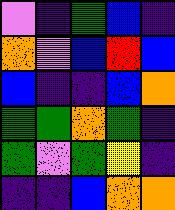[["violet", "indigo", "green", "blue", "indigo"], ["orange", "violet", "blue", "red", "blue"], ["blue", "indigo", "indigo", "blue", "orange"], ["green", "green", "orange", "green", "indigo"], ["green", "violet", "green", "yellow", "indigo"], ["indigo", "indigo", "blue", "orange", "orange"]]